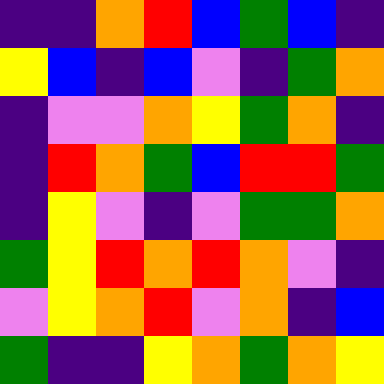[["indigo", "indigo", "orange", "red", "blue", "green", "blue", "indigo"], ["yellow", "blue", "indigo", "blue", "violet", "indigo", "green", "orange"], ["indigo", "violet", "violet", "orange", "yellow", "green", "orange", "indigo"], ["indigo", "red", "orange", "green", "blue", "red", "red", "green"], ["indigo", "yellow", "violet", "indigo", "violet", "green", "green", "orange"], ["green", "yellow", "red", "orange", "red", "orange", "violet", "indigo"], ["violet", "yellow", "orange", "red", "violet", "orange", "indigo", "blue"], ["green", "indigo", "indigo", "yellow", "orange", "green", "orange", "yellow"]]